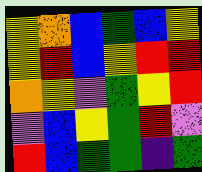[["yellow", "orange", "blue", "green", "blue", "yellow"], ["yellow", "red", "blue", "yellow", "red", "red"], ["orange", "yellow", "violet", "green", "yellow", "red"], ["violet", "blue", "yellow", "green", "red", "violet"], ["red", "blue", "green", "green", "indigo", "green"]]